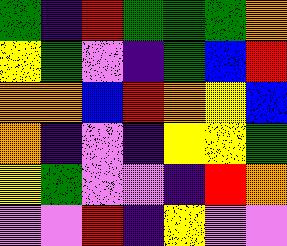[["green", "indigo", "red", "green", "green", "green", "orange"], ["yellow", "green", "violet", "indigo", "green", "blue", "red"], ["orange", "orange", "blue", "red", "orange", "yellow", "blue"], ["orange", "indigo", "violet", "indigo", "yellow", "yellow", "green"], ["yellow", "green", "violet", "violet", "indigo", "red", "orange"], ["violet", "violet", "red", "indigo", "yellow", "violet", "violet"]]